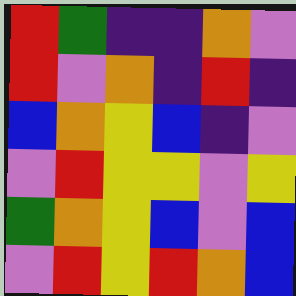[["red", "green", "indigo", "indigo", "orange", "violet"], ["red", "violet", "orange", "indigo", "red", "indigo"], ["blue", "orange", "yellow", "blue", "indigo", "violet"], ["violet", "red", "yellow", "yellow", "violet", "yellow"], ["green", "orange", "yellow", "blue", "violet", "blue"], ["violet", "red", "yellow", "red", "orange", "blue"]]